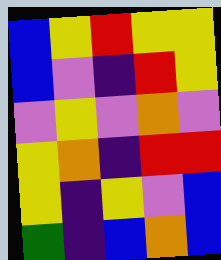[["blue", "yellow", "red", "yellow", "yellow"], ["blue", "violet", "indigo", "red", "yellow"], ["violet", "yellow", "violet", "orange", "violet"], ["yellow", "orange", "indigo", "red", "red"], ["yellow", "indigo", "yellow", "violet", "blue"], ["green", "indigo", "blue", "orange", "blue"]]